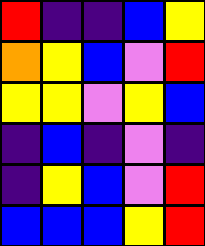[["red", "indigo", "indigo", "blue", "yellow"], ["orange", "yellow", "blue", "violet", "red"], ["yellow", "yellow", "violet", "yellow", "blue"], ["indigo", "blue", "indigo", "violet", "indigo"], ["indigo", "yellow", "blue", "violet", "red"], ["blue", "blue", "blue", "yellow", "red"]]